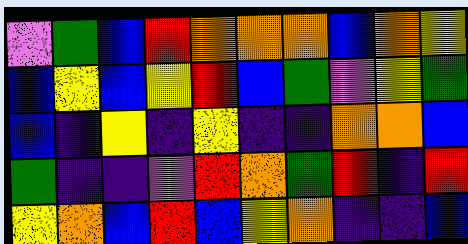[["violet", "green", "blue", "red", "orange", "orange", "orange", "blue", "orange", "yellow"], ["blue", "yellow", "blue", "yellow", "red", "blue", "green", "violet", "yellow", "green"], ["blue", "indigo", "yellow", "indigo", "yellow", "indigo", "indigo", "orange", "orange", "blue"], ["green", "indigo", "indigo", "violet", "red", "orange", "green", "red", "indigo", "red"], ["yellow", "orange", "blue", "red", "blue", "yellow", "orange", "indigo", "indigo", "blue"]]